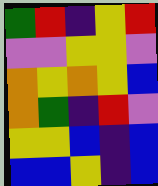[["green", "red", "indigo", "yellow", "red"], ["violet", "violet", "yellow", "yellow", "violet"], ["orange", "yellow", "orange", "yellow", "blue"], ["orange", "green", "indigo", "red", "violet"], ["yellow", "yellow", "blue", "indigo", "blue"], ["blue", "blue", "yellow", "indigo", "blue"]]